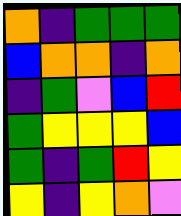[["orange", "indigo", "green", "green", "green"], ["blue", "orange", "orange", "indigo", "orange"], ["indigo", "green", "violet", "blue", "red"], ["green", "yellow", "yellow", "yellow", "blue"], ["green", "indigo", "green", "red", "yellow"], ["yellow", "indigo", "yellow", "orange", "violet"]]